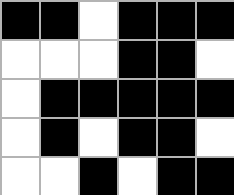[["black", "black", "white", "black", "black", "black"], ["white", "white", "white", "black", "black", "white"], ["white", "black", "black", "black", "black", "black"], ["white", "black", "white", "black", "black", "white"], ["white", "white", "black", "white", "black", "black"]]